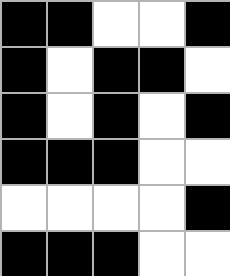[["black", "black", "white", "white", "black"], ["black", "white", "black", "black", "white"], ["black", "white", "black", "white", "black"], ["black", "black", "black", "white", "white"], ["white", "white", "white", "white", "black"], ["black", "black", "black", "white", "white"]]